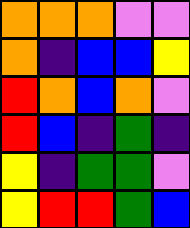[["orange", "orange", "orange", "violet", "violet"], ["orange", "indigo", "blue", "blue", "yellow"], ["red", "orange", "blue", "orange", "violet"], ["red", "blue", "indigo", "green", "indigo"], ["yellow", "indigo", "green", "green", "violet"], ["yellow", "red", "red", "green", "blue"]]